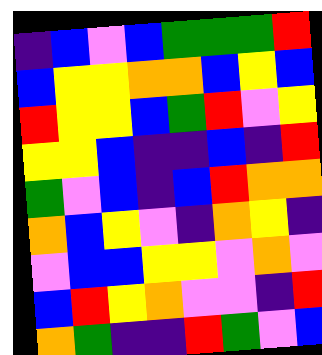[["indigo", "blue", "violet", "blue", "green", "green", "green", "red"], ["blue", "yellow", "yellow", "orange", "orange", "blue", "yellow", "blue"], ["red", "yellow", "yellow", "blue", "green", "red", "violet", "yellow"], ["yellow", "yellow", "blue", "indigo", "indigo", "blue", "indigo", "red"], ["green", "violet", "blue", "indigo", "blue", "red", "orange", "orange"], ["orange", "blue", "yellow", "violet", "indigo", "orange", "yellow", "indigo"], ["violet", "blue", "blue", "yellow", "yellow", "violet", "orange", "violet"], ["blue", "red", "yellow", "orange", "violet", "violet", "indigo", "red"], ["orange", "green", "indigo", "indigo", "red", "green", "violet", "blue"]]